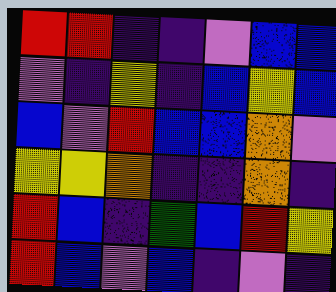[["red", "red", "indigo", "indigo", "violet", "blue", "blue"], ["violet", "indigo", "yellow", "indigo", "blue", "yellow", "blue"], ["blue", "violet", "red", "blue", "blue", "orange", "violet"], ["yellow", "yellow", "orange", "indigo", "indigo", "orange", "indigo"], ["red", "blue", "indigo", "green", "blue", "red", "yellow"], ["red", "blue", "violet", "blue", "indigo", "violet", "indigo"]]